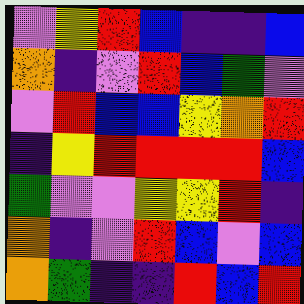[["violet", "yellow", "red", "blue", "indigo", "indigo", "blue"], ["orange", "indigo", "violet", "red", "blue", "green", "violet"], ["violet", "red", "blue", "blue", "yellow", "orange", "red"], ["indigo", "yellow", "red", "red", "red", "red", "blue"], ["green", "violet", "violet", "yellow", "yellow", "red", "indigo"], ["orange", "indigo", "violet", "red", "blue", "violet", "blue"], ["orange", "green", "indigo", "indigo", "red", "blue", "red"]]